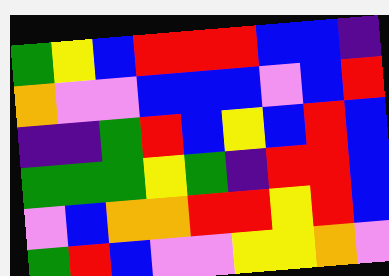[["green", "yellow", "blue", "red", "red", "red", "blue", "blue", "indigo"], ["orange", "violet", "violet", "blue", "blue", "blue", "violet", "blue", "red"], ["indigo", "indigo", "green", "red", "blue", "yellow", "blue", "red", "blue"], ["green", "green", "green", "yellow", "green", "indigo", "red", "red", "blue"], ["violet", "blue", "orange", "orange", "red", "red", "yellow", "red", "blue"], ["green", "red", "blue", "violet", "violet", "yellow", "yellow", "orange", "violet"]]